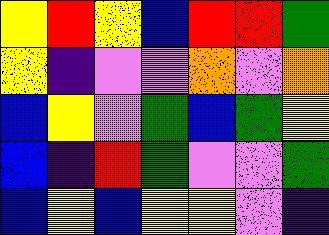[["yellow", "red", "yellow", "blue", "red", "red", "green"], ["yellow", "indigo", "violet", "violet", "orange", "violet", "orange"], ["blue", "yellow", "violet", "green", "blue", "green", "yellow"], ["blue", "indigo", "red", "green", "violet", "violet", "green"], ["blue", "yellow", "blue", "yellow", "yellow", "violet", "indigo"]]